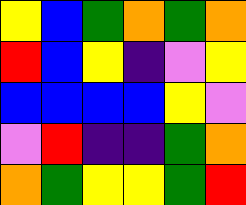[["yellow", "blue", "green", "orange", "green", "orange"], ["red", "blue", "yellow", "indigo", "violet", "yellow"], ["blue", "blue", "blue", "blue", "yellow", "violet"], ["violet", "red", "indigo", "indigo", "green", "orange"], ["orange", "green", "yellow", "yellow", "green", "red"]]